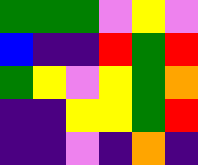[["green", "green", "green", "violet", "yellow", "violet"], ["blue", "indigo", "indigo", "red", "green", "red"], ["green", "yellow", "violet", "yellow", "green", "orange"], ["indigo", "indigo", "yellow", "yellow", "green", "red"], ["indigo", "indigo", "violet", "indigo", "orange", "indigo"]]